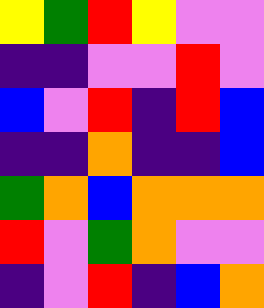[["yellow", "green", "red", "yellow", "violet", "violet"], ["indigo", "indigo", "violet", "violet", "red", "violet"], ["blue", "violet", "red", "indigo", "red", "blue"], ["indigo", "indigo", "orange", "indigo", "indigo", "blue"], ["green", "orange", "blue", "orange", "orange", "orange"], ["red", "violet", "green", "orange", "violet", "violet"], ["indigo", "violet", "red", "indigo", "blue", "orange"]]